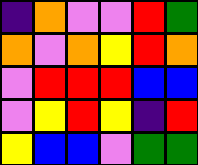[["indigo", "orange", "violet", "violet", "red", "green"], ["orange", "violet", "orange", "yellow", "red", "orange"], ["violet", "red", "red", "red", "blue", "blue"], ["violet", "yellow", "red", "yellow", "indigo", "red"], ["yellow", "blue", "blue", "violet", "green", "green"]]